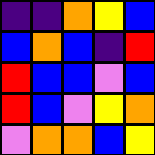[["indigo", "indigo", "orange", "yellow", "blue"], ["blue", "orange", "blue", "indigo", "red"], ["red", "blue", "blue", "violet", "blue"], ["red", "blue", "violet", "yellow", "orange"], ["violet", "orange", "orange", "blue", "yellow"]]